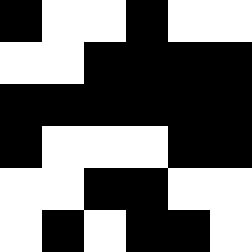[["black", "white", "white", "black", "white", "white"], ["white", "white", "black", "black", "black", "black"], ["black", "black", "black", "black", "black", "black"], ["black", "white", "white", "white", "black", "black"], ["white", "white", "black", "black", "white", "white"], ["white", "black", "white", "black", "black", "white"]]